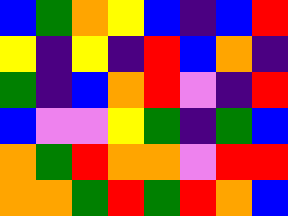[["blue", "green", "orange", "yellow", "blue", "indigo", "blue", "red"], ["yellow", "indigo", "yellow", "indigo", "red", "blue", "orange", "indigo"], ["green", "indigo", "blue", "orange", "red", "violet", "indigo", "red"], ["blue", "violet", "violet", "yellow", "green", "indigo", "green", "blue"], ["orange", "green", "red", "orange", "orange", "violet", "red", "red"], ["orange", "orange", "green", "red", "green", "red", "orange", "blue"]]